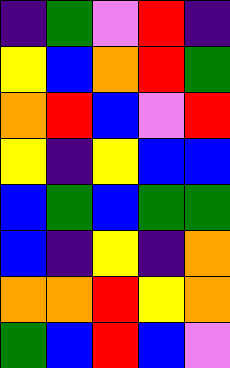[["indigo", "green", "violet", "red", "indigo"], ["yellow", "blue", "orange", "red", "green"], ["orange", "red", "blue", "violet", "red"], ["yellow", "indigo", "yellow", "blue", "blue"], ["blue", "green", "blue", "green", "green"], ["blue", "indigo", "yellow", "indigo", "orange"], ["orange", "orange", "red", "yellow", "orange"], ["green", "blue", "red", "blue", "violet"]]